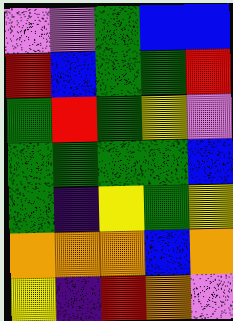[["violet", "violet", "green", "blue", "blue"], ["red", "blue", "green", "green", "red"], ["green", "red", "green", "yellow", "violet"], ["green", "green", "green", "green", "blue"], ["green", "indigo", "yellow", "green", "yellow"], ["orange", "orange", "orange", "blue", "orange"], ["yellow", "indigo", "red", "orange", "violet"]]